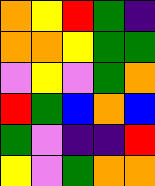[["orange", "yellow", "red", "green", "indigo"], ["orange", "orange", "yellow", "green", "green"], ["violet", "yellow", "violet", "green", "orange"], ["red", "green", "blue", "orange", "blue"], ["green", "violet", "indigo", "indigo", "red"], ["yellow", "violet", "green", "orange", "orange"]]